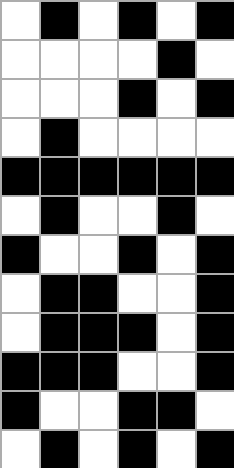[["white", "black", "white", "black", "white", "black"], ["white", "white", "white", "white", "black", "white"], ["white", "white", "white", "black", "white", "black"], ["white", "black", "white", "white", "white", "white"], ["black", "black", "black", "black", "black", "black"], ["white", "black", "white", "white", "black", "white"], ["black", "white", "white", "black", "white", "black"], ["white", "black", "black", "white", "white", "black"], ["white", "black", "black", "black", "white", "black"], ["black", "black", "black", "white", "white", "black"], ["black", "white", "white", "black", "black", "white"], ["white", "black", "white", "black", "white", "black"]]